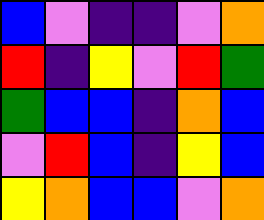[["blue", "violet", "indigo", "indigo", "violet", "orange"], ["red", "indigo", "yellow", "violet", "red", "green"], ["green", "blue", "blue", "indigo", "orange", "blue"], ["violet", "red", "blue", "indigo", "yellow", "blue"], ["yellow", "orange", "blue", "blue", "violet", "orange"]]